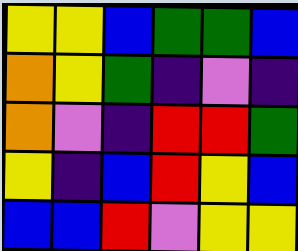[["yellow", "yellow", "blue", "green", "green", "blue"], ["orange", "yellow", "green", "indigo", "violet", "indigo"], ["orange", "violet", "indigo", "red", "red", "green"], ["yellow", "indigo", "blue", "red", "yellow", "blue"], ["blue", "blue", "red", "violet", "yellow", "yellow"]]